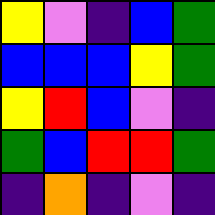[["yellow", "violet", "indigo", "blue", "green"], ["blue", "blue", "blue", "yellow", "green"], ["yellow", "red", "blue", "violet", "indigo"], ["green", "blue", "red", "red", "green"], ["indigo", "orange", "indigo", "violet", "indigo"]]